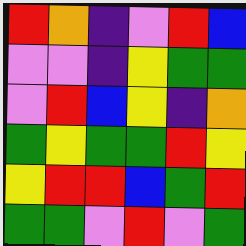[["red", "orange", "indigo", "violet", "red", "blue"], ["violet", "violet", "indigo", "yellow", "green", "green"], ["violet", "red", "blue", "yellow", "indigo", "orange"], ["green", "yellow", "green", "green", "red", "yellow"], ["yellow", "red", "red", "blue", "green", "red"], ["green", "green", "violet", "red", "violet", "green"]]